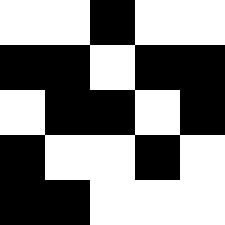[["white", "white", "black", "white", "white"], ["black", "black", "white", "black", "black"], ["white", "black", "black", "white", "black"], ["black", "white", "white", "black", "white"], ["black", "black", "white", "white", "white"]]